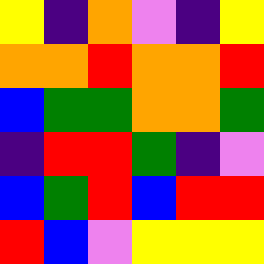[["yellow", "indigo", "orange", "violet", "indigo", "yellow"], ["orange", "orange", "red", "orange", "orange", "red"], ["blue", "green", "green", "orange", "orange", "green"], ["indigo", "red", "red", "green", "indigo", "violet"], ["blue", "green", "red", "blue", "red", "red"], ["red", "blue", "violet", "yellow", "yellow", "yellow"]]